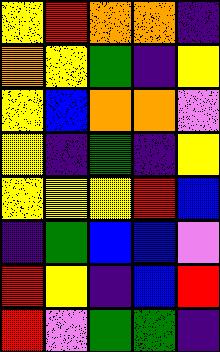[["yellow", "red", "orange", "orange", "indigo"], ["orange", "yellow", "green", "indigo", "yellow"], ["yellow", "blue", "orange", "orange", "violet"], ["yellow", "indigo", "green", "indigo", "yellow"], ["yellow", "yellow", "yellow", "red", "blue"], ["indigo", "green", "blue", "blue", "violet"], ["red", "yellow", "indigo", "blue", "red"], ["red", "violet", "green", "green", "indigo"]]